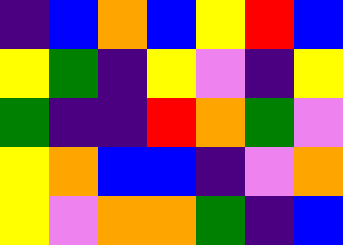[["indigo", "blue", "orange", "blue", "yellow", "red", "blue"], ["yellow", "green", "indigo", "yellow", "violet", "indigo", "yellow"], ["green", "indigo", "indigo", "red", "orange", "green", "violet"], ["yellow", "orange", "blue", "blue", "indigo", "violet", "orange"], ["yellow", "violet", "orange", "orange", "green", "indigo", "blue"]]